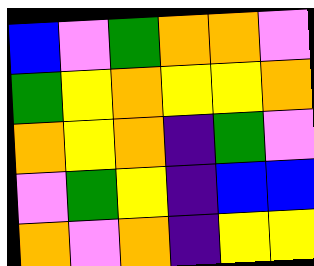[["blue", "violet", "green", "orange", "orange", "violet"], ["green", "yellow", "orange", "yellow", "yellow", "orange"], ["orange", "yellow", "orange", "indigo", "green", "violet"], ["violet", "green", "yellow", "indigo", "blue", "blue"], ["orange", "violet", "orange", "indigo", "yellow", "yellow"]]